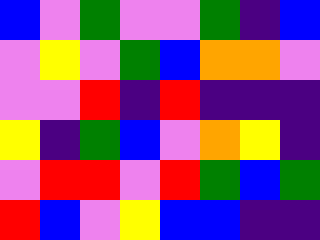[["blue", "violet", "green", "violet", "violet", "green", "indigo", "blue"], ["violet", "yellow", "violet", "green", "blue", "orange", "orange", "violet"], ["violet", "violet", "red", "indigo", "red", "indigo", "indigo", "indigo"], ["yellow", "indigo", "green", "blue", "violet", "orange", "yellow", "indigo"], ["violet", "red", "red", "violet", "red", "green", "blue", "green"], ["red", "blue", "violet", "yellow", "blue", "blue", "indigo", "indigo"]]